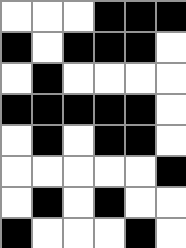[["white", "white", "white", "black", "black", "black"], ["black", "white", "black", "black", "black", "white"], ["white", "black", "white", "white", "white", "white"], ["black", "black", "black", "black", "black", "white"], ["white", "black", "white", "black", "black", "white"], ["white", "white", "white", "white", "white", "black"], ["white", "black", "white", "black", "white", "white"], ["black", "white", "white", "white", "black", "white"]]